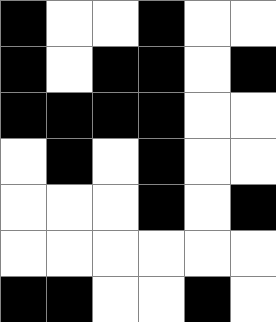[["black", "white", "white", "black", "white", "white"], ["black", "white", "black", "black", "white", "black"], ["black", "black", "black", "black", "white", "white"], ["white", "black", "white", "black", "white", "white"], ["white", "white", "white", "black", "white", "black"], ["white", "white", "white", "white", "white", "white"], ["black", "black", "white", "white", "black", "white"]]